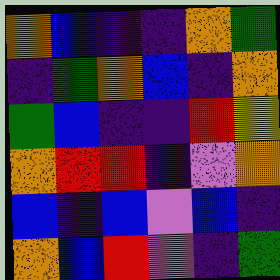[["orange", "blue", "indigo", "indigo", "orange", "green"], ["indigo", "green", "orange", "blue", "indigo", "orange"], ["green", "blue", "indigo", "indigo", "red", "yellow"], ["orange", "red", "red", "indigo", "violet", "orange"], ["blue", "indigo", "blue", "violet", "blue", "indigo"], ["orange", "blue", "red", "violet", "indigo", "green"]]